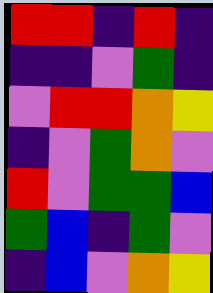[["red", "red", "indigo", "red", "indigo"], ["indigo", "indigo", "violet", "green", "indigo"], ["violet", "red", "red", "orange", "yellow"], ["indigo", "violet", "green", "orange", "violet"], ["red", "violet", "green", "green", "blue"], ["green", "blue", "indigo", "green", "violet"], ["indigo", "blue", "violet", "orange", "yellow"]]